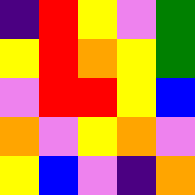[["indigo", "red", "yellow", "violet", "green"], ["yellow", "red", "orange", "yellow", "green"], ["violet", "red", "red", "yellow", "blue"], ["orange", "violet", "yellow", "orange", "violet"], ["yellow", "blue", "violet", "indigo", "orange"]]